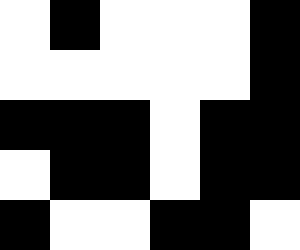[["white", "black", "white", "white", "white", "black"], ["white", "white", "white", "white", "white", "black"], ["black", "black", "black", "white", "black", "black"], ["white", "black", "black", "white", "black", "black"], ["black", "white", "white", "black", "black", "white"]]